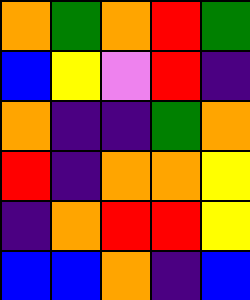[["orange", "green", "orange", "red", "green"], ["blue", "yellow", "violet", "red", "indigo"], ["orange", "indigo", "indigo", "green", "orange"], ["red", "indigo", "orange", "orange", "yellow"], ["indigo", "orange", "red", "red", "yellow"], ["blue", "blue", "orange", "indigo", "blue"]]